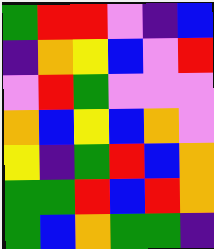[["green", "red", "red", "violet", "indigo", "blue"], ["indigo", "orange", "yellow", "blue", "violet", "red"], ["violet", "red", "green", "violet", "violet", "violet"], ["orange", "blue", "yellow", "blue", "orange", "violet"], ["yellow", "indigo", "green", "red", "blue", "orange"], ["green", "green", "red", "blue", "red", "orange"], ["green", "blue", "orange", "green", "green", "indigo"]]